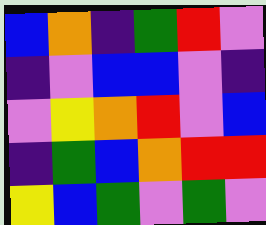[["blue", "orange", "indigo", "green", "red", "violet"], ["indigo", "violet", "blue", "blue", "violet", "indigo"], ["violet", "yellow", "orange", "red", "violet", "blue"], ["indigo", "green", "blue", "orange", "red", "red"], ["yellow", "blue", "green", "violet", "green", "violet"]]